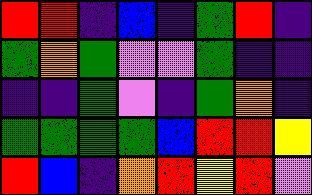[["red", "red", "indigo", "blue", "indigo", "green", "red", "indigo"], ["green", "orange", "green", "violet", "violet", "green", "indigo", "indigo"], ["indigo", "indigo", "green", "violet", "indigo", "green", "orange", "indigo"], ["green", "green", "green", "green", "blue", "red", "red", "yellow"], ["red", "blue", "indigo", "orange", "red", "yellow", "red", "violet"]]